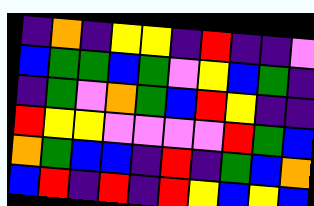[["indigo", "orange", "indigo", "yellow", "yellow", "indigo", "red", "indigo", "indigo", "violet"], ["blue", "green", "green", "blue", "green", "violet", "yellow", "blue", "green", "indigo"], ["indigo", "green", "violet", "orange", "green", "blue", "red", "yellow", "indigo", "indigo"], ["red", "yellow", "yellow", "violet", "violet", "violet", "violet", "red", "green", "blue"], ["orange", "green", "blue", "blue", "indigo", "red", "indigo", "green", "blue", "orange"], ["blue", "red", "indigo", "red", "indigo", "red", "yellow", "blue", "yellow", "blue"]]